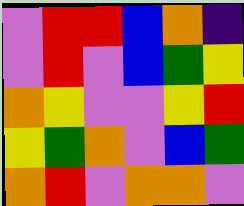[["violet", "red", "red", "blue", "orange", "indigo"], ["violet", "red", "violet", "blue", "green", "yellow"], ["orange", "yellow", "violet", "violet", "yellow", "red"], ["yellow", "green", "orange", "violet", "blue", "green"], ["orange", "red", "violet", "orange", "orange", "violet"]]